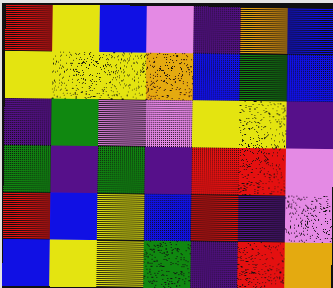[["red", "yellow", "blue", "violet", "indigo", "orange", "blue"], ["yellow", "yellow", "yellow", "orange", "blue", "green", "blue"], ["indigo", "green", "violet", "violet", "yellow", "yellow", "indigo"], ["green", "indigo", "green", "indigo", "red", "red", "violet"], ["red", "blue", "yellow", "blue", "red", "indigo", "violet"], ["blue", "yellow", "yellow", "green", "indigo", "red", "orange"]]